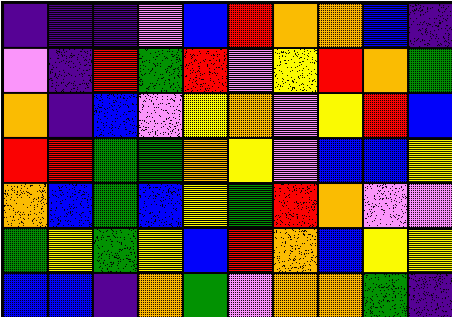[["indigo", "indigo", "indigo", "violet", "blue", "red", "orange", "orange", "blue", "indigo"], ["violet", "indigo", "red", "green", "red", "violet", "yellow", "red", "orange", "green"], ["orange", "indigo", "blue", "violet", "yellow", "orange", "violet", "yellow", "red", "blue"], ["red", "red", "green", "green", "orange", "yellow", "violet", "blue", "blue", "yellow"], ["orange", "blue", "green", "blue", "yellow", "green", "red", "orange", "violet", "violet"], ["green", "yellow", "green", "yellow", "blue", "red", "orange", "blue", "yellow", "yellow"], ["blue", "blue", "indigo", "orange", "green", "violet", "orange", "orange", "green", "indigo"]]